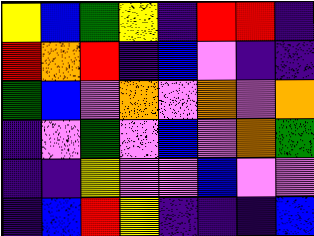[["yellow", "blue", "green", "yellow", "indigo", "red", "red", "indigo"], ["red", "orange", "red", "indigo", "blue", "violet", "indigo", "indigo"], ["green", "blue", "violet", "orange", "violet", "orange", "violet", "orange"], ["indigo", "violet", "green", "violet", "blue", "violet", "orange", "green"], ["indigo", "indigo", "yellow", "violet", "violet", "blue", "violet", "violet"], ["indigo", "blue", "red", "yellow", "indigo", "indigo", "indigo", "blue"]]